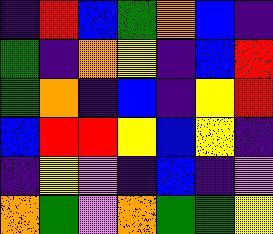[["indigo", "red", "blue", "green", "orange", "blue", "indigo"], ["green", "indigo", "orange", "yellow", "indigo", "blue", "red"], ["green", "orange", "indigo", "blue", "indigo", "yellow", "red"], ["blue", "red", "red", "yellow", "blue", "yellow", "indigo"], ["indigo", "yellow", "violet", "indigo", "blue", "indigo", "violet"], ["orange", "green", "violet", "orange", "green", "green", "yellow"]]